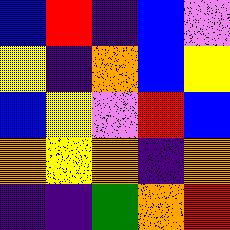[["blue", "red", "indigo", "blue", "violet"], ["yellow", "indigo", "orange", "blue", "yellow"], ["blue", "yellow", "violet", "red", "blue"], ["orange", "yellow", "orange", "indigo", "orange"], ["indigo", "indigo", "green", "orange", "red"]]